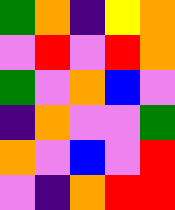[["green", "orange", "indigo", "yellow", "orange"], ["violet", "red", "violet", "red", "orange"], ["green", "violet", "orange", "blue", "violet"], ["indigo", "orange", "violet", "violet", "green"], ["orange", "violet", "blue", "violet", "red"], ["violet", "indigo", "orange", "red", "red"]]